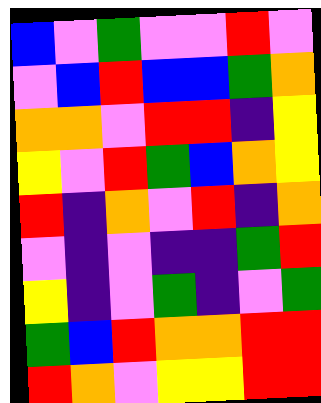[["blue", "violet", "green", "violet", "violet", "red", "violet"], ["violet", "blue", "red", "blue", "blue", "green", "orange"], ["orange", "orange", "violet", "red", "red", "indigo", "yellow"], ["yellow", "violet", "red", "green", "blue", "orange", "yellow"], ["red", "indigo", "orange", "violet", "red", "indigo", "orange"], ["violet", "indigo", "violet", "indigo", "indigo", "green", "red"], ["yellow", "indigo", "violet", "green", "indigo", "violet", "green"], ["green", "blue", "red", "orange", "orange", "red", "red"], ["red", "orange", "violet", "yellow", "yellow", "red", "red"]]